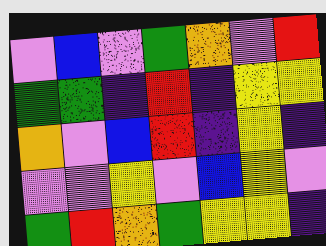[["violet", "blue", "violet", "green", "orange", "violet", "red"], ["green", "green", "indigo", "red", "indigo", "yellow", "yellow"], ["orange", "violet", "blue", "red", "indigo", "yellow", "indigo"], ["violet", "violet", "yellow", "violet", "blue", "yellow", "violet"], ["green", "red", "orange", "green", "yellow", "yellow", "indigo"]]